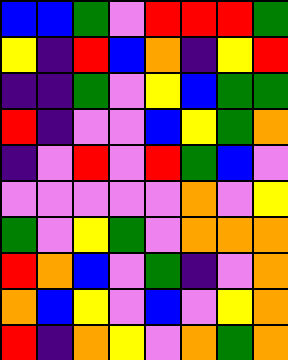[["blue", "blue", "green", "violet", "red", "red", "red", "green"], ["yellow", "indigo", "red", "blue", "orange", "indigo", "yellow", "red"], ["indigo", "indigo", "green", "violet", "yellow", "blue", "green", "green"], ["red", "indigo", "violet", "violet", "blue", "yellow", "green", "orange"], ["indigo", "violet", "red", "violet", "red", "green", "blue", "violet"], ["violet", "violet", "violet", "violet", "violet", "orange", "violet", "yellow"], ["green", "violet", "yellow", "green", "violet", "orange", "orange", "orange"], ["red", "orange", "blue", "violet", "green", "indigo", "violet", "orange"], ["orange", "blue", "yellow", "violet", "blue", "violet", "yellow", "orange"], ["red", "indigo", "orange", "yellow", "violet", "orange", "green", "orange"]]